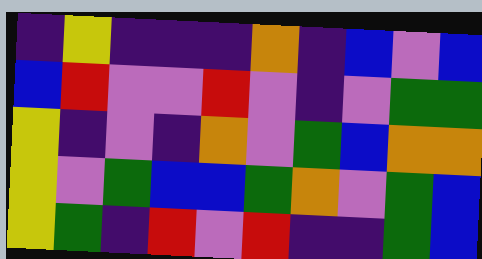[["indigo", "yellow", "indigo", "indigo", "indigo", "orange", "indigo", "blue", "violet", "blue"], ["blue", "red", "violet", "violet", "red", "violet", "indigo", "violet", "green", "green"], ["yellow", "indigo", "violet", "indigo", "orange", "violet", "green", "blue", "orange", "orange"], ["yellow", "violet", "green", "blue", "blue", "green", "orange", "violet", "green", "blue"], ["yellow", "green", "indigo", "red", "violet", "red", "indigo", "indigo", "green", "blue"]]